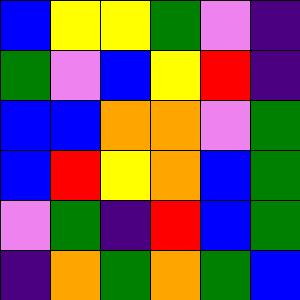[["blue", "yellow", "yellow", "green", "violet", "indigo"], ["green", "violet", "blue", "yellow", "red", "indigo"], ["blue", "blue", "orange", "orange", "violet", "green"], ["blue", "red", "yellow", "orange", "blue", "green"], ["violet", "green", "indigo", "red", "blue", "green"], ["indigo", "orange", "green", "orange", "green", "blue"]]